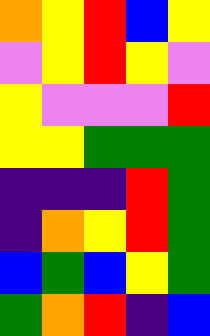[["orange", "yellow", "red", "blue", "yellow"], ["violet", "yellow", "red", "yellow", "violet"], ["yellow", "violet", "violet", "violet", "red"], ["yellow", "yellow", "green", "green", "green"], ["indigo", "indigo", "indigo", "red", "green"], ["indigo", "orange", "yellow", "red", "green"], ["blue", "green", "blue", "yellow", "green"], ["green", "orange", "red", "indigo", "blue"]]